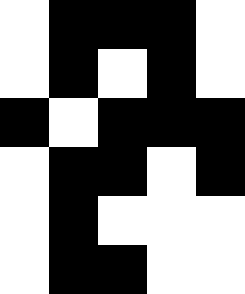[["white", "black", "black", "black", "white"], ["white", "black", "white", "black", "white"], ["black", "white", "black", "black", "black"], ["white", "black", "black", "white", "black"], ["white", "black", "white", "white", "white"], ["white", "black", "black", "white", "white"]]